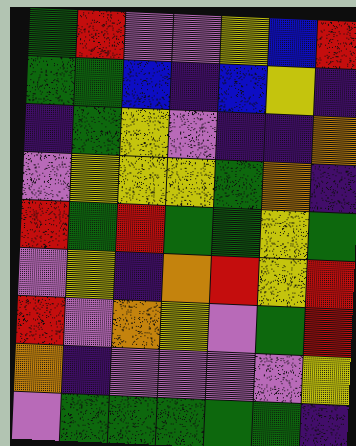[["green", "red", "violet", "violet", "yellow", "blue", "red"], ["green", "green", "blue", "indigo", "blue", "yellow", "indigo"], ["indigo", "green", "yellow", "violet", "indigo", "indigo", "orange"], ["violet", "yellow", "yellow", "yellow", "green", "orange", "indigo"], ["red", "green", "red", "green", "green", "yellow", "green"], ["violet", "yellow", "indigo", "orange", "red", "yellow", "red"], ["red", "violet", "orange", "yellow", "violet", "green", "red"], ["orange", "indigo", "violet", "violet", "violet", "violet", "yellow"], ["violet", "green", "green", "green", "green", "green", "indigo"]]